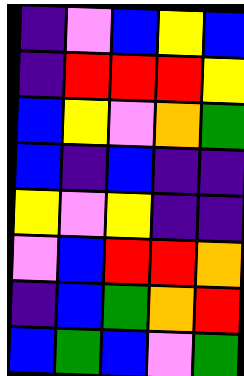[["indigo", "violet", "blue", "yellow", "blue"], ["indigo", "red", "red", "red", "yellow"], ["blue", "yellow", "violet", "orange", "green"], ["blue", "indigo", "blue", "indigo", "indigo"], ["yellow", "violet", "yellow", "indigo", "indigo"], ["violet", "blue", "red", "red", "orange"], ["indigo", "blue", "green", "orange", "red"], ["blue", "green", "blue", "violet", "green"]]